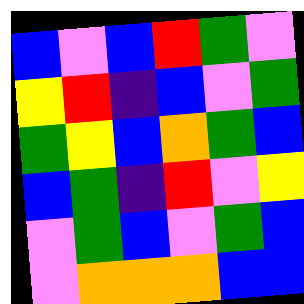[["blue", "violet", "blue", "red", "green", "violet"], ["yellow", "red", "indigo", "blue", "violet", "green"], ["green", "yellow", "blue", "orange", "green", "blue"], ["blue", "green", "indigo", "red", "violet", "yellow"], ["violet", "green", "blue", "violet", "green", "blue"], ["violet", "orange", "orange", "orange", "blue", "blue"]]